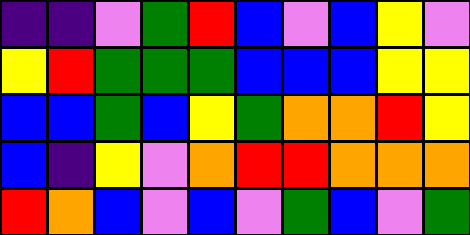[["indigo", "indigo", "violet", "green", "red", "blue", "violet", "blue", "yellow", "violet"], ["yellow", "red", "green", "green", "green", "blue", "blue", "blue", "yellow", "yellow"], ["blue", "blue", "green", "blue", "yellow", "green", "orange", "orange", "red", "yellow"], ["blue", "indigo", "yellow", "violet", "orange", "red", "red", "orange", "orange", "orange"], ["red", "orange", "blue", "violet", "blue", "violet", "green", "blue", "violet", "green"]]